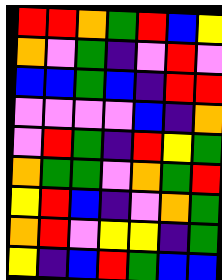[["red", "red", "orange", "green", "red", "blue", "yellow"], ["orange", "violet", "green", "indigo", "violet", "red", "violet"], ["blue", "blue", "green", "blue", "indigo", "red", "red"], ["violet", "violet", "violet", "violet", "blue", "indigo", "orange"], ["violet", "red", "green", "indigo", "red", "yellow", "green"], ["orange", "green", "green", "violet", "orange", "green", "red"], ["yellow", "red", "blue", "indigo", "violet", "orange", "green"], ["orange", "red", "violet", "yellow", "yellow", "indigo", "green"], ["yellow", "indigo", "blue", "red", "green", "blue", "blue"]]